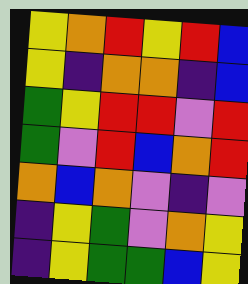[["yellow", "orange", "red", "yellow", "red", "blue"], ["yellow", "indigo", "orange", "orange", "indigo", "blue"], ["green", "yellow", "red", "red", "violet", "red"], ["green", "violet", "red", "blue", "orange", "red"], ["orange", "blue", "orange", "violet", "indigo", "violet"], ["indigo", "yellow", "green", "violet", "orange", "yellow"], ["indigo", "yellow", "green", "green", "blue", "yellow"]]